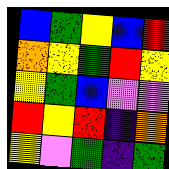[["blue", "green", "yellow", "blue", "red"], ["orange", "yellow", "green", "red", "yellow"], ["yellow", "green", "blue", "violet", "violet"], ["red", "yellow", "red", "indigo", "orange"], ["yellow", "violet", "green", "indigo", "green"]]